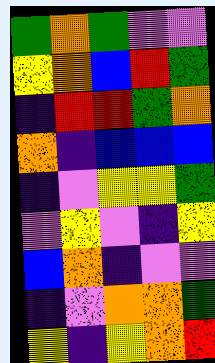[["green", "orange", "green", "violet", "violet"], ["yellow", "orange", "blue", "red", "green"], ["indigo", "red", "red", "green", "orange"], ["orange", "indigo", "blue", "blue", "blue"], ["indigo", "violet", "yellow", "yellow", "green"], ["violet", "yellow", "violet", "indigo", "yellow"], ["blue", "orange", "indigo", "violet", "violet"], ["indigo", "violet", "orange", "orange", "green"], ["yellow", "indigo", "yellow", "orange", "red"]]